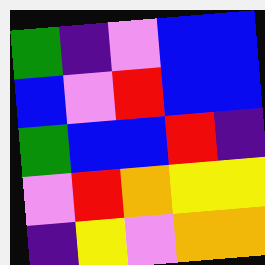[["green", "indigo", "violet", "blue", "blue"], ["blue", "violet", "red", "blue", "blue"], ["green", "blue", "blue", "red", "indigo"], ["violet", "red", "orange", "yellow", "yellow"], ["indigo", "yellow", "violet", "orange", "orange"]]